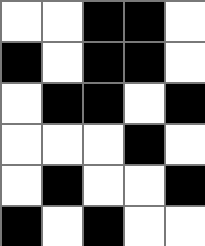[["white", "white", "black", "black", "white"], ["black", "white", "black", "black", "white"], ["white", "black", "black", "white", "black"], ["white", "white", "white", "black", "white"], ["white", "black", "white", "white", "black"], ["black", "white", "black", "white", "white"]]